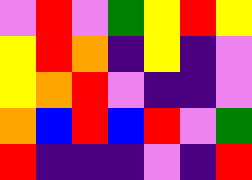[["violet", "red", "violet", "green", "yellow", "red", "yellow"], ["yellow", "red", "orange", "indigo", "yellow", "indigo", "violet"], ["yellow", "orange", "red", "violet", "indigo", "indigo", "violet"], ["orange", "blue", "red", "blue", "red", "violet", "green"], ["red", "indigo", "indigo", "indigo", "violet", "indigo", "red"]]